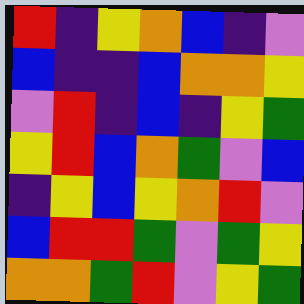[["red", "indigo", "yellow", "orange", "blue", "indigo", "violet"], ["blue", "indigo", "indigo", "blue", "orange", "orange", "yellow"], ["violet", "red", "indigo", "blue", "indigo", "yellow", "green"], ["yellow", "red", "blue", "orange", "green", "violet", "blue"], ["indigo", "yellow", "blue", "yellow", "orange", "red", "violet"], ["blue", "red", "red", "green", "violet", "green", "yellow"], ["orange", "orange", "green", "red", "violet", "yellow", "green"]]